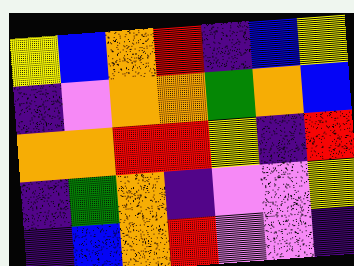[["yellow", "blue", "orange", "red", "indigo", "blue", "yellow"], ["indigo", "violet", "orange", "orange", "green", "orange", "blue"], ["orange", "orange", "red", "red", "yellow", "indigo", "red"], ["indigo", "green", "orange", "indigo", "violet", "violet", "yellow"], ["indigo", "blue", "orange", "red", "violet", "violet", "indigo"]]